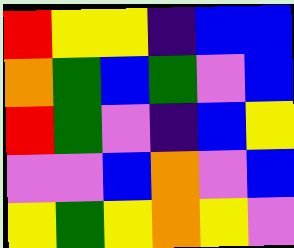[["red", "yellow", "yellow", "indigo", "blue", "blue"], ["orange", "green", "blue", "green", "violet", "blue"], ["red", "green", "violet", "indigo", "blue", "yellow"], ["violet", "violet", "blue", "orange", "violet", "blue"], ["yellow", "green", "yellow", "orange", "yellow", "violet"]]